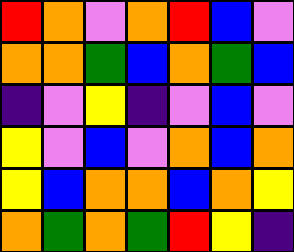[["red", "orange", "violet", "orange", "red", "blue", "violet"], ["orange", "orange", "green", "blue", "orange", "green", "blue"], ["indigo", "violet", "yellow", "indigo", "violet", "blue", "violet"], ["yellow", "violet", "blue", "violet", "orange", "blue", "orange"], ["yellow", "blue", "orange", "orange", "blue", "orange", "yellow"], ["orange", "green", "orange", "green", "red", "yellow", "indigo"]]